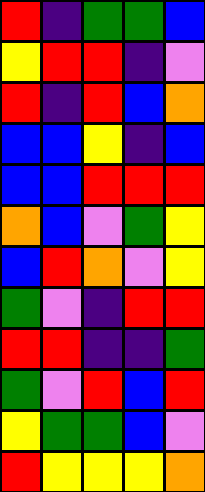[["red", "indigo", "green", "green", "blue"], ["yellow", "red", "red", "indigo", "violet"], ["red", "indigo", "red", "blue", "orange"], ["blue", "blue", "yellow", "indigo", "blue"], ["blue", "blue", "red", "red", "red"], ["orange", "blue", "violet", "green", "yellow"], ["blue", "red", "orange", "violet", "yellow"], ["green", "violet", "indigo", "red", "red"], ["red", "red", "indigo", "indigo", "green"], ["green", "violet", "red", "blue", "red"], ["yellow", "green", "green", "blue", "violet"], ["red", "yellow", "yellow", "yellow", "orange"]]